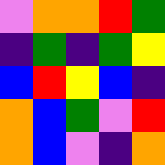[["violet", "orange", "orange", "red", "green"], ["indigo", "green", "indigo", "green", "yellow"], ["blue", "red", "yellow", "blue", "indigo"], ["orange", "blue", "green", "violet", "red"], ["orange", "blue", "violet", "indigo", "orange"]]